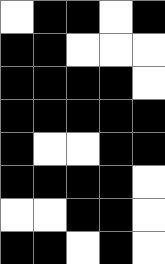[["white", "black", "black", "white", "black"], ["black", "black", "white", "white", "white"], ["black", "black", "black", "black", "white"], ["black", "black", "black", "black", "black"], ["black", "white", "white", "black", "black"], ["black", "black", "black", "black", "white"], ["white", "white", "black", "black", "white"], ["black", "black", "white", "black", "white"]]